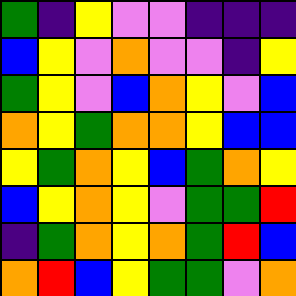[["green", "indigo", "yellow", "violet", "violet", "indigo", "indigo", "indigo"], ["blue", "yellow", "violet", "orange", "violet", "violet", "indigo", "yellow"], ["green", "yellow", "violet", "blue", "orange", "yellow", "violet", "blue"], ["orange", "yellow", "green", "orange", "orange", "yellow", "blue", "blue"], ["yellow", "green", "orange", "yellow", "blue", "green", "orange", "yellow"], ["blue", "yellow", "orange", "yellow", "violet", "green", "green", "red"], ["indigo", "green", "orange", "yellow", "orange", "green", "red", "blue"], ["orange", "red", "blue", "yellow", "green", "green", "violet", "orange"]]